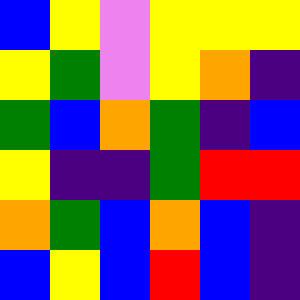[["blue", "yellow", "violet", "yellow", "yellow", "yellow"], ["yellow", "green", "violet", "yellow", "orange", "indigo"], ["green", "blue", "orange", "green", "indigo", "blue"], ["yellow", "indigo", "indigo", "green", "red", "red"], ["orange", "green", "blue", "orange", "blue", "indigo"], ["blue", "yellow", "blue", "red", "blue", "indigo"]]